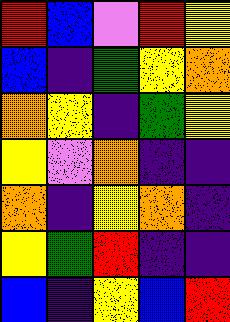[["red", "blue", "violet", "red", "yellow"], ["blue", "indigo", "green", "yellow", "orange"], ["orange", "yellow", "indigo", "green", "yellow"], ["yellow", "violet", "orange", "indigo", "indigo"], ["orange", "indigo", "yellow", "orange", "indigo"], ["yellow", "green", "red", "indigo", "indigo"], ["blue", "indigo", "yellow", "blue", "red"]]